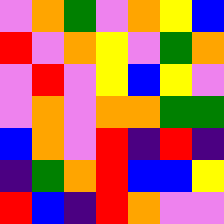[["violet", "orange", "green", "violet", "orange", "yellow", "blue"], ["red", "violet", "orange", "yellow", "violet", "green", "orange"], ["violet", "red", "violet", "yellow", "blue", "yellow", "violet"], ["violet", "orange", "violet", "orange", "orange", "green", "green"], ["blue", "orange", "violet", "red", "indigo", "red", "indigo"], ["indigo", "green", "orange", "red", "blue", "blue", "yellow"], ["red", "blue", "indigo", "red", "orange", "violet", "violet"]]